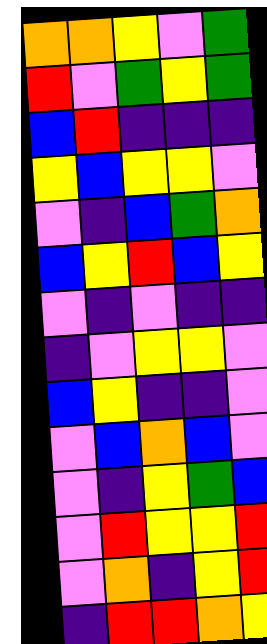[["orange", "orange", "yellow", "violet", "green"], ["red", "violet", "green", "yellow", "green"], ["blue", "red", "indigo", "indigo", "indigo"], ["yellow", "blue", "yellow", "yellow", "violet"], ["violet", "indigo", "blue", "green", "orange"], ["blue", "yellow", "red", "blue", "yellow"], ["violet", "indigo", "violet", "indigo", "indigo"], ["indigo", "violet", "yellow", "yellow", "violet"], ["blue", "yellow", "indigo", "indigo", "violet"], ["violet", "blue", "orange", "blue", "violet"], ["violet", "indigo", "yellow", "green", "blue"], ["violet", "red", "yellow", "yellow", "red"], ["violet", "orange", "indigo", "yellow", "red"], ["indigo", "red", "red", "orange", "yellow"]]